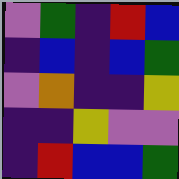[["violet", "green", "indigo", "red", "blue"], ["indigo", "blue", "indigo", "blue", "green"], ["violet", "orange", "indigo", "indigo", "yellow"], ["indigo", "indigo", "yellow", "violet", "violet"], ["indigo", "red", "blue", "blue", "green"]]